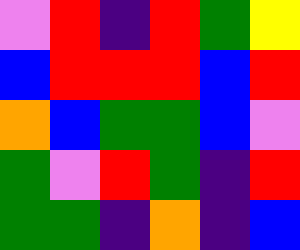[["violet", "red", "indigo", "red", "green", "yellow"], ["blue", "red", "red", "red", "blue", "red"], ["orange", "blue", "green", "green", "blue", "violet"], ["green", "violet", "red", "green", "indigo", "red"], ["green", "green", "indigo", "orange", "indigo", "blue"]]